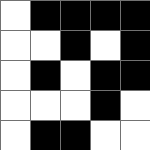[["white", "black", "black", "black", "black"], ["white", "white", "black", "white", "black"], ["white", "black", "white", "black", "black"], ["white", "white", "white", "black", "white"], ["white", "black", "black", "white", "white"]]